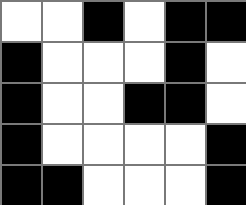[["white", "white", "black", "white", "black", "black"], ["black", "white", "white", "white", "black", "white"], ["black", "white", "white", "black", "black", "white"], ["black", "white", "white", "white", "white", "black"], ["black", "black", "white", "white", "white", "black"]]